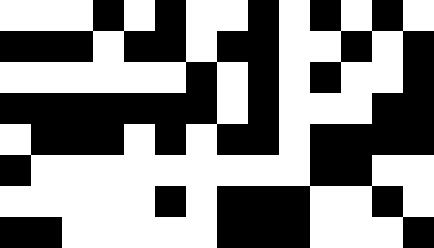[["white", "white", "white", "black", "white", "black", "white", "white", "black", "white", "black", "white", "black", "white"], ["black", "black", "black", "white", "black", "black", "white", "black", "black", "white", "white", "black", "white", "black"], ["white", "white", "white", "white", "white", "white", "black", "white", "black", "white", "black", "white", "white", "black"], ["black", "black", "black", "black", "black", "black", "black", "white", "black", "white", "white", "white", "black", "black"], ["white", "black", "black", "black", "white", "black", "white", "black", "black", "white", "black", "black", "black", "black"], ["black", "white", "white", "white", "white", "white", "white", "white", "white", "white", "black", "black", "white", "white"], ["white", "white", "white", "white", "white", "black", "white", "black", "black", "black", "white", "white", "black", "white"], ["black", "black", "white", "white", "white", "white", "white", "black", "black", "black", "white", "white", "white", "black"]]